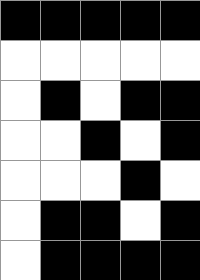[["black", "black", "black", "black", "black"], ["white", "white", "white", "white", "white"], ["white", "black", "white", "black", "black"], ["white", "white", "black", "white", "black"], ["white", "white", "white", "black", "white"], ["white", "black", "black", "white", "black"], ["white", "black", "black", "black", "black"]]